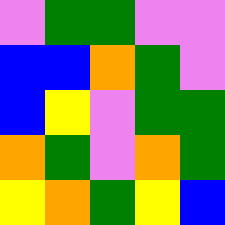[["violet", "green", "green", "violet", "violet"], ["blue", "blue", "orange", "green", "violet"], ["blue", "yellow", "violet", "green", "green"], ["orange", "green", "violet", "orange", "green"], ["yellow", "orange", "green", "yellow", "blue"]]